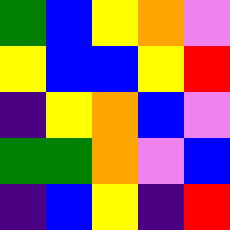[["green", "blue", "yellow", "orange", "violet"], ["yellow", "blue", "blue", "yellow", "red"], ["indigo", "yellow", "orange", "blue", "violet"], ["green", "green", "orange", "violet", "blue"], ["indigo", "blue", "yellow", "indigo", "red"]]